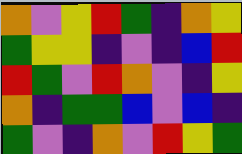[["orange", "violet", "yellow", "red", "green", "indigo", "orange", "yellow"], ["green", "yellow", "yellow", "indigo", "violet", "indigo", "blue", "red"], ["red", "green", "violet", "red", "orange", "violet", "indigo", "yellow"], ["orange", "indigo", "green", "green", "blue", "violet", "blue", "indigo"], ["green", "violet", "indigo", "orange", "violet", "red", "yellow", "green"]]